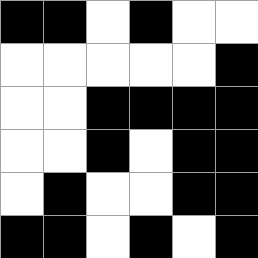[["black", "black", "white", "black", "white", "white"], ["white", "white", "white", "white", "white", "black"], ["white", "white", "black", "black", "black", "black"], ["white", "white", "black", "white", "black", "black"], ["white", "black", "white", "white", "black", "black"], ["black", "black", "white", "black", "white", "black"]]